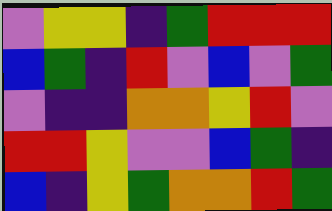[["violet", "yellow", "yellow", "indigo", "green", "red", "red", "red"], ["blue", "green", "indigo", "red", "violet", "blue", "violet", "green"], ["violet", "indigo", "indigo", "orange", "orange", "yellow", "red", "violet"], ["red", "red", "yellow", "violet", "violet", "blue", "green", "indigo"], ["blue", "indigo", "yellow", "green", "orange", "orange", "red", "green"]]